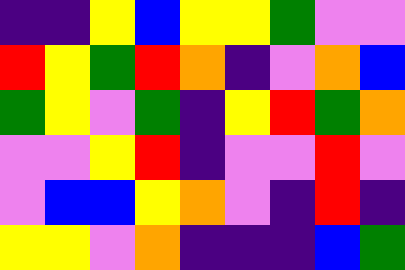[["indigo", "indigo", "yellow", "blue", "yellow", "yellow", "green", "violet", "violet"], ["red", "yellow", "green", "red", "orange", "indigo", "violet", "orange", "blue"], ["green", "yellow", "violet", "green", "indigo", "yellow", "red", "green", "orange"], ["violet", "violet", "yellow", "red", "indigo", "violet", "violet", "red", "violet"], ["violet", "blue", "blue", "yellow", "orange", "violet", "indigo", "red", "indigo"], ["yellow", "yellow", "violet", "orange", "indigo", "indigo", "indigo", "blue", "green"]]